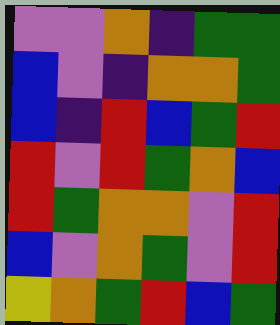[["violet", "violet", "orange", "indigo", "green", "green"], ["blue", "violet", "indigo", "orange", "orange", "green"], ["blue", "indigo", "red", "blue", "green", "red"], ["red", "violet", "red", "green", "orange", "blue"], ["red", "green", "orange", "orange", "violet", "red"], ["blue", "violet", "orange", "green", "violet", "red"], ["yellow", "orange", "green", "red", "blue", "green"]]